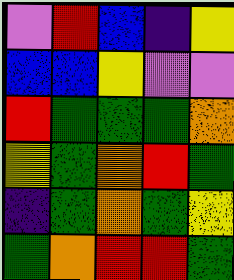[["violet", "red", "blue", "indigo", "yellow"], ["blue", "blue", "yellow", "violet", "violet"], ["red", "green", "green", "green", "orange"], ["yellow", "green", "orange", "red", "green"], ["indigo", "green", "orange", "green", "yellow"], ["green", "orange", "red", "red", "green"]]